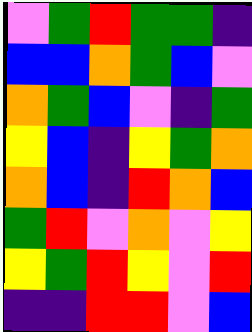[["violet", "green", "red", "green", "green", "indigo"], ["blue", "blue", "orange", "green", "blue", "violet"], ["orange", "green", "blue", "violet", "indigo", "green"], ["yellow", "blue", "indigo", "yellow", "green", "orange"], ["orange", "blue", "indigo", "red", "orange", "blue"], ["green", "red", "violet", "orange", "violet", "yellow"], ["yellow", "green", "red", "yellow", "violet", "red"], ["indigo", "indigo", "red", "red", "violet", "blue"]]